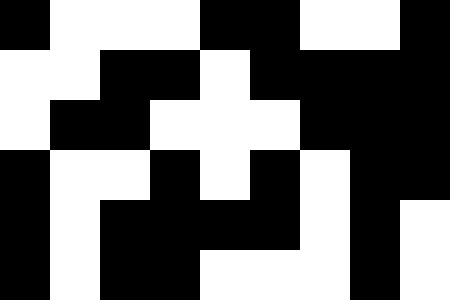[["black", "white", "white", "white", "black", "black", "white", "white", "black"], ["white", "white", "black", "black", "white", "black", "black", "black", "black"], ["white", "black", "black", "white", "white", "white", "black", "black", "black"], ["black", "white", "white", "black", "white", "black", "white", "black", "black"], ["black", "white", "black", "black", "black", "black", "white", "black", "white"], ["black", "white", "black", "black", "white", "white", "white", "black", "white"]]